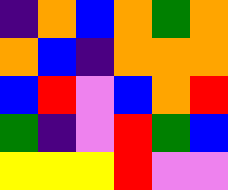[["indigo", "orange", "blue", "orange", "green", "orange"], ["orange", "blue", "indigo", "orange", "orange", "orange"], ["blue", "red", "violet", "blue", "orange", "red"], ["green", "indigo", "violet", "red", "green", "blue"], ["yellow", "yellow", "yellow", "red", "violet", "violet"]]